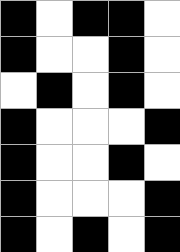[["black", "white", "black", "black", "white"], ["black", "white", "white", "black", "white"], ["white", "black", "white", "black", "white"], ["black", "white", "white", "white", "black"], ["black", "white", "white", "black", "white"], ["black", "white", "white", "white", "black"], ["black", "white", "black", "white", "black"]]